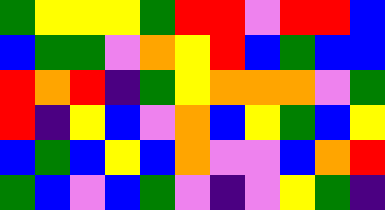[["green", "yellow", "yellow", "yellow", "green", "red", "red", "violet", "red", "red", "blue"], ["blue", "green", "green", "violet", "orange", "yellow", "red", "blue", "green", "blue", "blue"], ["red", "orange", "red", "indigo", "green", "yellow", "orange", "orange", "orange", "violet", "green"], ["red", "indigo", "yellow", "blue", "violet", "orange", "blue", "yellow", "green", "blue", "yellow"], ["blue", "green", "blue", "yellow", "blue", "orange", "violet", "violet", "blue", "orange", "red"], ["green", "blue", "violet", "blue", "green", "violet", "indigo", "violet", "yellow", "green", "indigo"]]